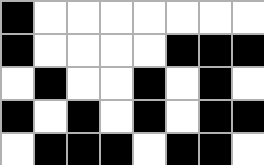[["black", "white", "white", "white", "white", "white", "white", "white"], ["black", "white", "white", "white", "white", "black", "black", "black"], ["white", "black", "white", "white", "black", "white", "black", "white"], ["black", "white", "black", "white", "black", "white", "black", "black"], ["white", "black", "black", "black", "white", "black", "black", "white"]]